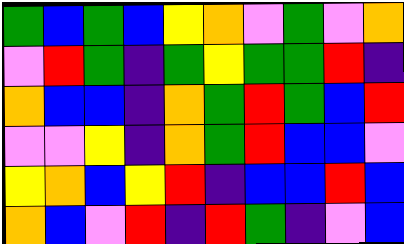[["green", "blue", "green", "blue", "yellow", "orange", "violet", "green", "violet", "orange"], ["violet", "red", "green", "indigo", "green", "yellow", "green", "green", "red", "indigo"], ["orange", "blue", "blue", "indigo", "orange", "green", "red", "green", "blue", "red"], ["violet", "violet", "yellow", "indigo", "orange", "green", "red", "blue", "blue", "violet"], ["yellow", "orange", "blue", "yellow", "red", "indigo", "blue", "blue", "red", "blue"], ["orange", "blue", "violet", "red", "indigo", "red", "green", "indigo", "violet", "blue"]]